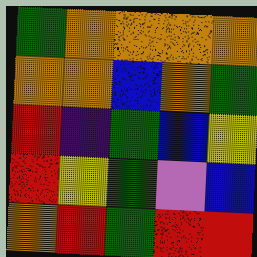[["green", "orange", "orange", "orange", "orange"], ["orange", "orange", "blue", "orange", "green"], ["red", "indigo", "green", "blue", "yellow"], ["red", "yellow", "green", "violet", "blue"], ["orange", "red", "green", "red", "red"]]